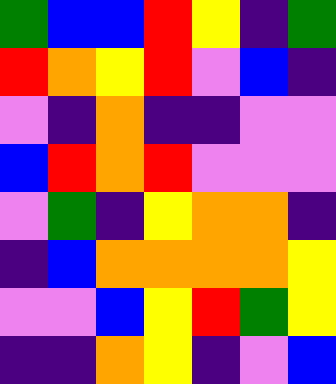[["green", "blue", "blue", "red", "yellow", "indigo", "green"], ["red", "orange", "yellow", "red", "violet", "blue", "indigo"], ["violet", "indigo", "orange", "indigo", "indigo", "violet", "violet"], ["blue", "red", "orange", "red", "violet", "violet", "violet"], ["violet", "green", "indigo", "yellow", "orange", "orange", "indigo"], ["indigo", "blue", "orange", "orange", "orange", "orange", "yellow"], ["violet", "violet", "blue", "yellow", "red", "green", "yellow"], ["indigo", "indigo", "orange", "yellow", "indigo", "violet", "blue"]]